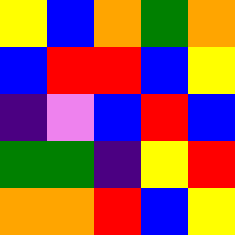[["yellow", "blue", "orange", "green", "orange"], ["blue", "red", "red", "blue", "yellow"], ["indigo", "violet", "blue", "red", "blue"], ["green", "green", "indigo", "yellow", "red"], ["orange", "orange", "red", "blue", "yellow"]]